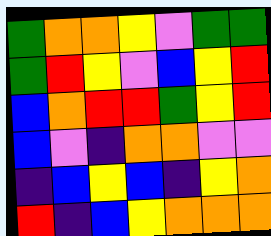[["green", "orange", "orange", "yellow", "violet", "green", "green"], ["green", "red", "yellow", "violet", "blue", "yellow", "red"], ["blue", "orange", "red", "red", "green", "yellow", "red"], ["blue", "violet", "indigo", "orange", "orange", "violet", "violet"], ["indigo", "blue", "yellow", "blue", "indigo", "yellow", "orange"], ["red", "indigo", "blue", "yellow", "orange", "orange", "orange"]]